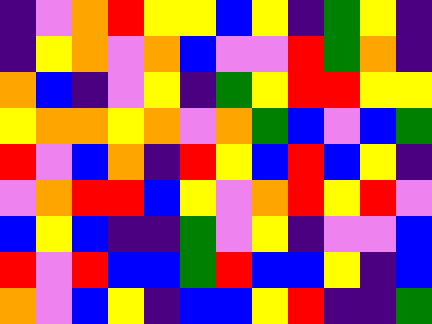[["indigo", "violet", "orange", "red", "yellow", "yellow", "blue", "yellow", "indigo", "green", "yellow", "indigo"], ["indigo", "yellow", "orange", "violet", "orange", "blue", "violet", "violet", "red", "green", "orange", "indigo"], ["orange", "blue", "indigo", "violet", "yellow", "indigo", "green", "yellow", "red", "red", "yellow", "yellow"], ["yellow", "orange", "orange", "yellow", "orange", "violet", "orange", "green", "blue", "violet", "blue", "green"], ["red", "violet", "blue", "orange", "indigo", "red", "yellow", "blue", "red", "blue", "yellow", "indigo"], ["violet", "orange", "red", "red", "blue", "yellow", "violet", "orange", "red", "yellow", "red", "violet"], ["blue", "yellow", "blue", "indigo", "indigo", "green", "violet", "yellow", "indigo", "violet", "violet", "blue"], ["red", "violet", "red", "blue", "blue", "green", "red", "blue", "blue", "yellow", "indigo", "blue"], ["orange", "violet", "blue", "yellow", "indigo", "blue", "blue", "yellow", "red", "indigo", "indigo", "green"]]